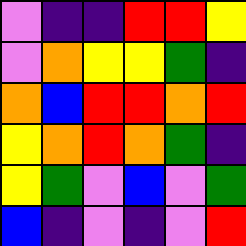[["violet", "indigo", "indigo", "red", "red", "yellow"], ["violet", "orange", "yellow", "yellow", "green", "indigo"], ["orange", "blue", "red", "red", "orange", "red"], ["yellow", "orange", "red", "orange", "green", "indigo"], ["yellow", "green", "violet", "blue", "violet", "green"], ["blue", "indigo", "violet", "indigo", "violet", "red"]]